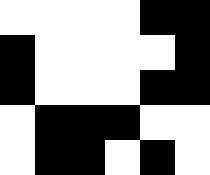[["white", "white", "white", "white", "black", "black"], ["black", "white", "white", "white", "white", "black"], ["black", "white", "white", "white", "black", "black"], ["white", "black", "black", "black", "white", "white"], ["white", "black", "black", "white", "black", "white"]]